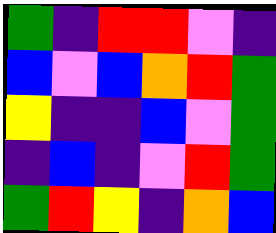[["green", "indigo", "red", "red", "violet", "indigo"], ["blue", "violet", "blue", "orange", "red", "green"], ["yellow", "indigo", "indigo", "blue", "violet", "green"], ["indigo", "blue", "indigo", "violet", "red", "green"], ["green", "red", "yellow", "indigo", "orange", "blue"]]